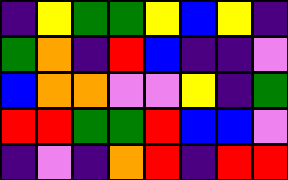[["indigo", "yellow", "green", "green", "yellow", "blue", "yellow", "indigo"], ["green", "orange", "indigo", "red", "blue", "indigo", "indigo", "violet"], ["blue", "orange", "orange", "violet", "violet", "yellow", "indigo", "green"], ["red", "red", "green", "green", "red", "blue", "blue", "violet"], ["indigo", "violet", "indigo", "orange", "red", "indigo", "red", "red"]]